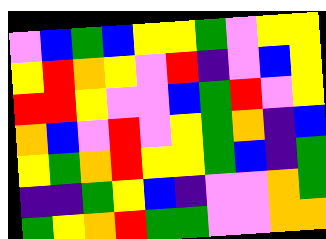[["violet", "blue", "green", "blue", "yellow", "yellow", "green", "violet", "yellow", "yellow"], ["yellow", "red", "orange", "yellow", "violet", "red", "indigo", "violet", "blue", "yellow"], ["red", "red", "yellow", "violet", "violet", "blue", "green", "red", "violet", "yellow"], ["orange", "blue", "violet", "red", "violet", "yellow", "green", "orange", "indigo", "blue"], ["yellow", "green", "orange", "red", "yellow", "yellow", "green", "blue", "indigo", "green"], ["indigo", "indigo", "green", "yellow", "blue", "indigo", "violet", "violet", "orange", "green"], ["green", "yellow", "orange", "red", "green", "green", "violet", "violet", "orange", "orange"]]